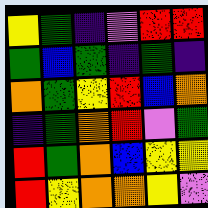[["yellow", "green", "indigo", "violet", "red", "red"], ["green", "blue", "green", "indigo", "green", "indigo"], ["orange", "green", "yellow", "red", "blue", "orange"], ["indigo", "green", "orange", "red", "violet", "green"], ["red", "green", "orange", "blue", "yellow", "yellow"], ["red", "yellow", "orange", "orange", "yellow", "violet"]]